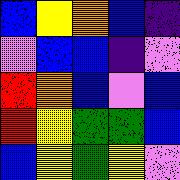[["blue", "yellow", "orange", "blue", "indigo"], ["violet", "blue", "blue", "indigo", "violet"], ["red", "orange", "blue", "violet", "blue"], ["red", "yellow", "green", "green", "blue"], ["blue", "yellow", "green", "yellow", "violet"]]